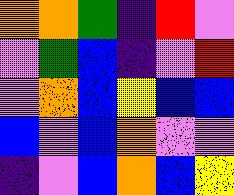[["orange", "orange", "green", "indigo", "red", "violet"], ["violet", "green", "blue", "indigo", "violet", "red"], ["violet", "orange", "blue", "yellow", "blue", "blue"], ["blue", "violet", "blue", "orange", "violet", "violet"], ["indigo", "violet", "blue", "orange", "blue", "yellow"]]